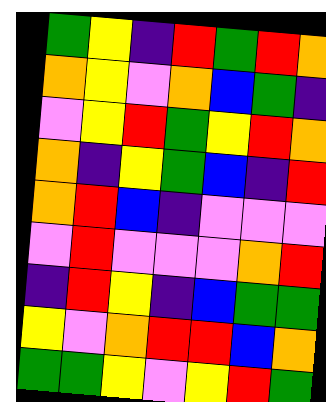[["green", "yellow", "indigo", "red", "green", "red", "orange"], ["orange", "yellow", "violet", "orange", "blue", "green", "indigo"], ["violet", "yellow", "red", "green", "yellow", "red", "orange"], ["orange", "indigo", "yellow", "green", "blue", "indigo", "red"], ["orange", "red", "blue", "indigo", "violet", "violet", "violet"], ["violet", "red", "violet", "violet", "violet", "orange", "red"], ["indigo", "red", "yellow", "indigo", "blue", "green", "green"], ["yellow", "violet", "orange", "red", "red", "blue", "orange"], ["green", "green", "yellow", "violet", "yellow", "red", "green"]]